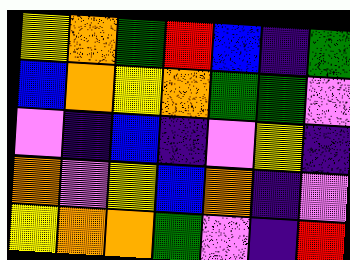[["yellow", "orange", "green", "red", "blue", "indigo", "green"], ["blue", "orange", "yellow", "orange", "green", "green", "violet"], ["violet", "indigo", "blue", "indigo", "violet", "yellow", "indigo"], ["orange", "violet", "yellow", "blue", "orange", "indigo", "violet"], ["yellow", "orange", "orange", "green", "violet", "indigo", "red"]]